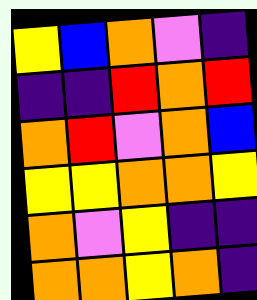[["yellow", "blue", "orange", "violet", "indigo"], ["indigo", "indigo", "red", "orange", "red"], ["orange", "red", "violet", "orange", "blue"], ["yellow", "yellow", "orange", "orange", "yellow"], ["orange", "violet", "yellow", "indigo", "indigo"], ["orange", "orange", "yellow", "orange", "indigo"]]